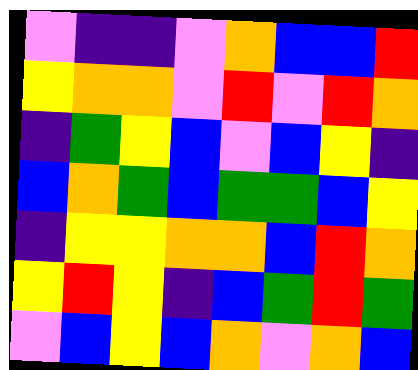[["violet", "indigo", "indigo", "violet", "orange", "blue", "blue", "red"], ["yellow", "orange", "orange", "violet", "red", "violet", "red", "orange"], ["indigo", "green", "yellow", "blue", "violet", "blue", "yellow", "indigo"], ["blue", "orange", "green", "blue", "green", "green", "blue", "yellow"], ["indigo", "yellow", "yellow", "orange", "orange", "blue", "red", "orange"], ["yellow", "red", "yellow", "indigo", "blue", "green", "red", "green"], ["violet", "blue", "yellow", "blue", "orange", "violet", "orange", "blue"]]